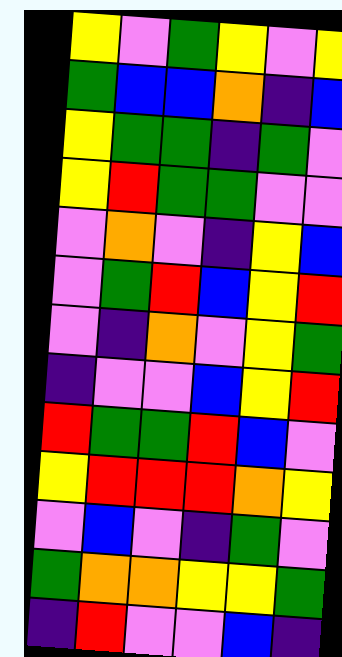[["yellow", "violet", "green", "yellow", "violet", "yellow"], ["green", "blue", "blue", "orange", "indigo", "blue"], ["yellow", "green", "green", "indigo", "green", "violet"], ["yellow", "red", "green", "green", "violet", "violet"], ["violet", "orange", "violet", "indigo", "yellow", "blue"], ["violet", "green", "red", "blue", "yellow", "red"], ["violet", "indigo", "orange", "violet", "yellow", "green"], ["indigo", "violet", "violet", "blue", "yellow", "red"], ["red", "green", "green", "red", "blue", "violet"], ["yellow", "red", "red", "red", "orange", "yellow"], ["violet", "blue", "violet", "indigo", "green", "violet"], ["green", "orange", "orange", "yellow", "yellow", "green"], ["indigo", "red", "violet", "violet", "blue", "indigo"]]